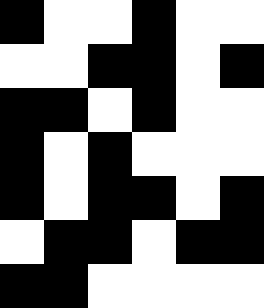[["black", "white", "white", "black", "white", "white"], ["white", "white", "black", "black", "white", "black"], ["black", "black", "white", "black", "white", "white"], ["black", "white", "black", "white", "white", "white"], ["black", "white", "black", "black", "white", "black"], ["white", "black", "black", "white", "black", "black"], ["black", "black", "white", "white", "white", "white"]]